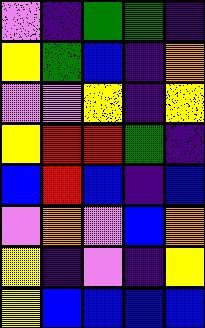[["violet", "indigo", "green", "green", "indigo"], ["yellow", "green", "blue", "indigo", "orange"], ["violet", "violet", "yellow", "indigo", "yellow"], ["yellow", "red", "red", "green", "indigo"], ["blue", "red", "blue", "indigo", "blue"], ["violet", "orange", "violet", "blue", "orange"], ["yellow", "indigo", "violet", "indigo", "yellow"], ["yellow", "blue", "blue", "blue", "blue"]]